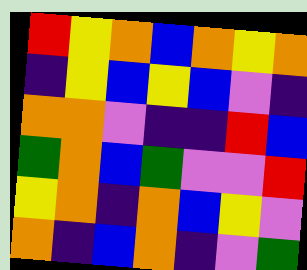[["red", "yellow", "orange", "blue", "orange", "yellow", "orange"], ["indigo", "yellow", "blue", "yellow", "blue", "violet", "indigo"], ["orange", "orange", "violet", "indigo", "indigo", "red", "blue"], ["green", "orange", "blue", "green", "violet", "violet", "red"], ["yellow", "orange", "indigo", "orange", "blue", "yellow", "violet"], ["orange", "indigo", "blue", "orange", "indigo", "violet", "green"]]